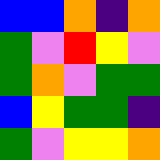[["blue", "blue", "orange", "indigo", "orange"], ["green", "violet", "red", "yellow", "violet"], ["green", "orange", "violet", "green", "green"], ["blue", "yellow", "green", "green", "indigo"], ["green", "violet", "yellow", "yellow", "orange"]]